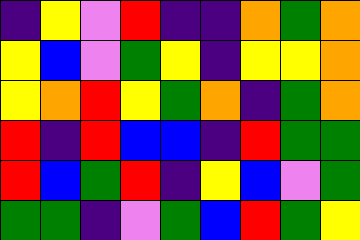[["indigo", "yellow", "violet", "red", "indigo", "indigo", "orange", "green", "orange"], ["yellow", "blue", "violet", "green", "yellow", "indigo", "yellow", "yellow", "orange"], ["yellow", "orange", "red", "yellow", "green", "orange", "indigo", "green", "orange"], ["red", "indigo", "red", "blue", "blue", "indigo", "red", "green", "green"], ["red", "blue", "green", "red", "indigo", "yellow", "blue", "violet", "green"], ["green", "green", "indigo", "violet", "green", "blue", "red", "green", "yellow"]]